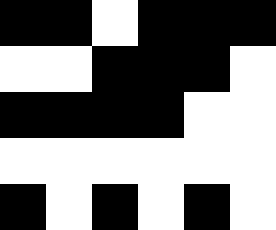[["black", "black", "white", "black", "black", "black"], ["white", "white", "black", "black", "black", "white"], ["black", "black", "black", "black", "white", "white"], ["white", "white", "white", "white", "white", "white"], ["black", "white", "black", "white", "black", "white"]]